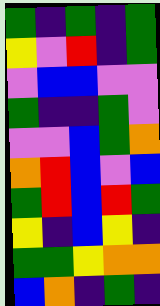[["green", "indigo", "green", "indigo", "green"], ["yellow", "violet", "red", "indigo", "green"], ["violet", "blue", "blue", "violet", "violet"], ["green", "indigo", "indigo", "green", "violet"], ["violet", "violet", "blue", "green", "orange"], ["orange", "red", "blue", "violet", "blue"], ["green", "red", "blue", "red", "green"], ["yellow", "indigo", "blue", "yellow", "indigo"], ["green", "green", "yellow", "orange", "orange"], ["blue", "orange", "indigo", "green", "indigo"]]